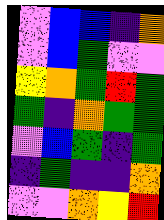[["violet", "blue", "blue", "indigo", "orange"], ["violet", "blue", "green", "violet", "violet"], ["yellow", "orange", "green", "red", "green"], ["green", "indigo", "orange", "green", "green"], ["violet", "blue", "green", "indigo", "green"], ["indigo", "green", "indigo", "indigo", "orange"], ["violet", "violet", "orange", "yellow", "red"]]